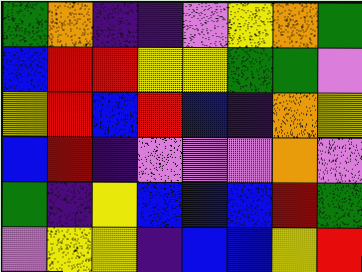[["green", "orange", "indigo", "indigo", "violet", "yellow", "orange", "green"], ["blue", "red", "red", "yellow", "yellow", "green", "green", "violet"], ["yellow", "red", "blue", "red", "blue", "indigo", "orange", "yellow"], ["blue", "red", "indigo", "violet", "violet", "violet", "orange", "violet"], ["green", "indigo", "yellow", "blue", "blue", "blue", "red", "green"], ["violet", "yellow", "yellow", "indigo", "blue", "blue", "yellow", "red"]]